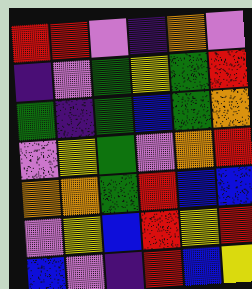[["red", "red", "violet", "indigo", "orange", "violet"], ["indigo", "violet", "green", "yellow", "green", "red"], ["green", "indigo", "green", "blue", "green", "orange"], ["violet", "yellow", "green", "violet", "orange", "red"], ["orange", "orange", "green", "red", "blue", "blue"], ["violet", "yellow", "blue", "red", "yellow", "red"], ["blue", "violet", "indigo", "red", "blue", "yellow"]]